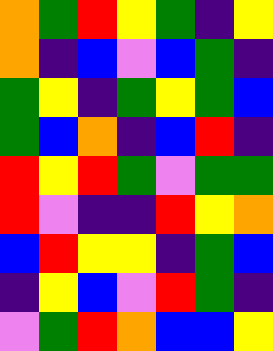[["orange", "green", "red", "yellow", "green", "indigo", "yellow"], ["orange", "indigo", "blue", "violet", "blue", "green", "indigo"], ["green", "yellow", "indigo", "green", "yellow", "green", "blue"], ["green", "blue", "orange", "indigo", "blue", "red", "indigo"], ["red", "yellow", "red", "green", "violet", "green", "green"], ["red", "violet", "indigo", "indigo", "red", "yellow", "orange"], ["blue", "red", "yellow", "yellow", "indigo", "green", "blue"], ["indigo", "yellow", "blue", "violet", "red", "green", "indigo"], ["violet", "green", "red", "orange", "blue", "blue", "yellow"]]